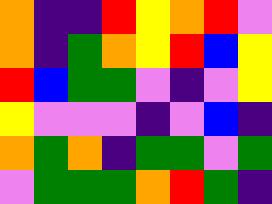[["orange", "indigo", "indigo", "red", "yellow", "orange", "red", "violet"], ["orange", "indigo", "green", "orange", "yellow", "red", "blue", "yellow"], ["red", "blue", "green", "green", "violet", "indigo", "violet", "yellow"], ["yellow", "violet", "violet", "violet", "indigo", "violet", "blue", "indigo"], ["orange", "green", "orange", "indigo", "green", "green", "violet", "green"], ["violet", "green", "green", "green", "orange", "red", "green", "indigo"]]